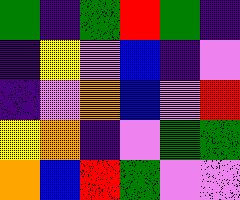[["green", "indigo", "green", "red", "green", "indigo"], ["indigo", "yellow", "violet", "blue", "indigo", "violet"], ["indigo", "violet", "orange", "blue", "violet", "red"], ["yellow", "orange", "indigo", "violet", "green", "green"], ["orange", "blue", "red", "green", "violet", "violet"]]